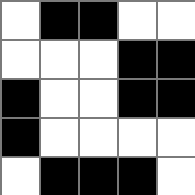[["white", "black", "black", "white", "white"], ["white", "white", "white", "black", "black"], ["black", "white", "white", "black", "black"], ["black", "white", "white", "white", "white"], ["white", "black", "black", "black", "white"]]